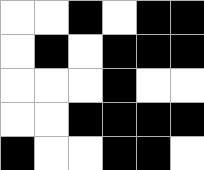[["white", "white", "black", "white", "black", "black"], ["white", "black", "white", "black", "black", "black"], ["white", "white", "white", "black", "white", "white"], ["white", "white", "black", "black", "black", "black"], ["black", "white", "white", "black", "black", "white"]]